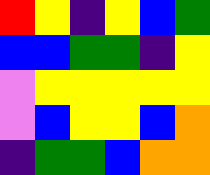[["red", "yellow", "indigo", "yellow", "blue", "green"], ["blue", "blue", "green", "green", "indigo", "yellow"], ["violet", "yellow", "yellow", "yellow", "yellow", "yellow"], ["violet", "blue", "yellow", "yellow", "blue", "orange"], ["indigo", "green", "green", "blue", "orange", "orange"]]